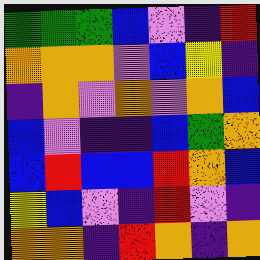[["green", "green", "green", "blue", "violet", "indigo", "red"], ["orange", "orange", "orange", "violet", "blue", "yellow", "indigo"], ["indigo", "orange", "violet", "orange", "violet", "orange", "blue"], ["blue", "violet", "indigo", "indigo", "blue", "green", "orange"], ["blue", "red", "blue", "blue", "red", "orange", "blue"], ["yellow", "blue", "violet", "indigo", "red", "violet", "indigo"], ["orange", "orange", "indigo", "red", "orange", "indigo", "orange"]]